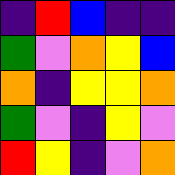[["indigo", "red", "blue", "indigo", "indigo"], ["green", "violet", "orange", "yellow", "blue"], ["orange", "indigo", "yellow", "yellow", "orange"], ["green", "violet", "indigo", "yellow", "violet"], ["red", "yellow", "indigo", "violet", "orange"]]